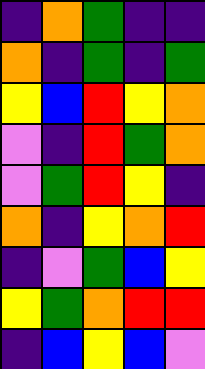[["indigo", "orange", "green", "indigo", "indigo"], ["orange", "indigo", "green", "indigo", "green"], ["yellow", "blue", "red", "yellow", "orange"], ["violet", "indigo", "red", "green", "orange"], ["violet", "green", "red", "yellow", "indigo"], ["orange", "indigo", "yellow", "orange", "red"], ["indigo", "violet", "green", "blue", "yellow"], ["yellow", "green", "orange", "red", "red"], ["indigo", "blue", "yellow", "blue", "violet"]]